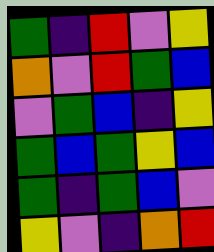[["green", "indigo", "red", "violet", "yellow"], ["orange", "violet", "red", "green", "blue"], ["violet", "green", "blue", "indigo", "yellow"], ["green", "blue", "green", "yellow", "blue"], ["green", "indigo", "green", "blue", "violet"], ["yellow", "violet", "indigo", "orange", "red"]]